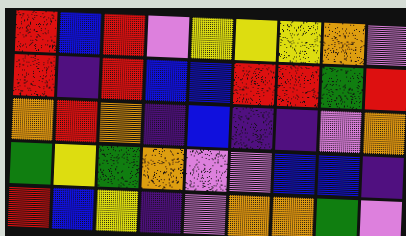[["red", "blue", "red", "violet", "yellow", "yellow", "yellow", "orange", "violet"], ["red", "indigo", "red", "blue", "blue", "red", "red", "green", "red"], ["orange", "red", "orange", "indigo", "blue", "indigo", "indigo", "violet", "orange"], ["green", "yellow", "green", "orange", "violet", "violet", "blue", "blue", "indigo"], ["red", "blue", "yellow", "indigo", "violet", "orange", "orange", "green", "violet"]]